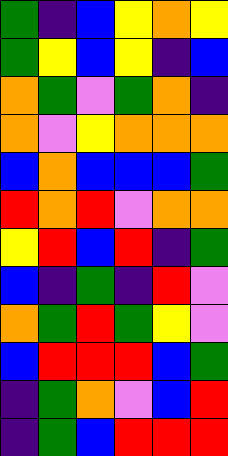[["green", "indigo", "blue", "yellow", "orange", "yellow"], ["green", "yellow", "blue", "yellow", "indigo", "blue"], ["orange", "green", "violet", "green", "orange", "indigo"], ["orange", "violet", "yellow", "orange", "orange", "orange"], ["blue", "orange", "blue", "blue", "blue", "green"], ["red", "orange", "red", "violet", "orange", "orange"], ["yellow", "red", "blue", "red", "indigo", "green"], ["blue", "indigo", "green", "indigo", "red", "violet"], ["orange", "green", "red", "green", "yellow", "violet"], ["blue", "red", "red", "red", "blue", "green"], ["indigo", "green", "orange", "violet", "blue", "red"], ["indigo", "green", "blue", "red", "red", "red"]]